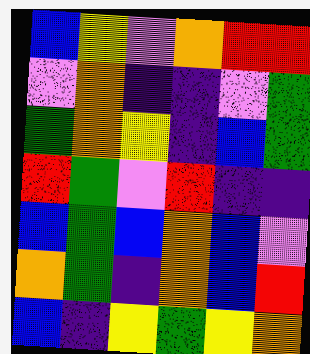[["blue", "yellow", "violet", "orange", "red", "red"], ["violet", "orange", "indigo", "indigo", "violet", "green"], ["green", "orange", "yellow", "indigo", "blue", "green"], ["red", "green", "violet", "red", "indigo", "indigo"], ["blue", "green", "blue", "orange", "blue", "violet"], ["orange", "green", "indigo", "orange", "blue", "red"], ["blue", "indigo", "yellow", "green", "yellow", "orange"]]